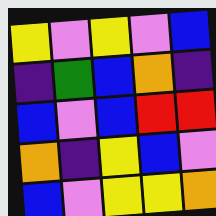[["yellow", "violet", "yellow", "violet", "blue"], ["indigo", "green", "blue", "orange", "indigo"], ["blue", "violet", "blue", "red", "red"], ["orange", "indigo", "yellow", "blue", "violet"], ["blue", "violet", "yellow", "yellow", "orange"]]